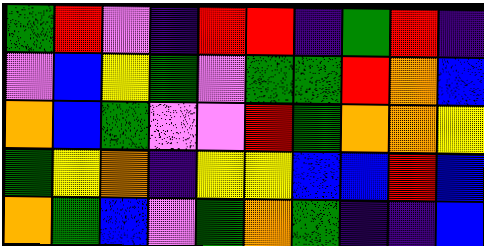[["green", "red", "violet", "indigo", "red", "red", "indigo", "green", "red", "indigo"], ["violet", "blue", "yellow", "green", "violet", "green", "green", "red", "orange", "blue"], ["orange", "blue", "green", "violet", "violet", "red", "green", "orange", "orange", "yellow"], ["green", "yellow", "orange", "indigo", "yellow", "yellow", "blue", "blue", "red", "blue"], ["orange", "green", "blue", "violet", "green", "orange", "green", "indigo", "indigo", "blue"]]